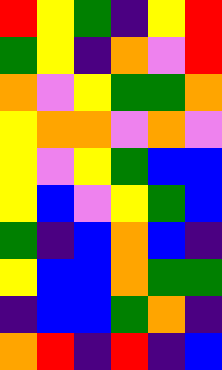[["red", "yellow", "green", "indigo", "yellow", "red"], ["green", "yellow", "indigo", "orange", "violet", "red"], ["orange", "violet", "yellow", "green", "green", "orange"], ["yellow", "orange", "orange", "violet", "orange", "violet"], ["yellow", "violet", "yellow", "green", "blue", "blue"], ["yellow", "blue", "violet", "yellow", "green", "blue"], ["green", "indigo", "blue", "orange", "blue", "indigo"], ["yellow", "blue", "blue", "orange", "green", "green"], ["indigo", "blue", "blue", "green", "orange", "indigo"], ["orange", "red", "indigo", "red", "indigo", "blue"]]